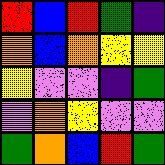[["red", "blue", "red", "green", "indigo"], ["orange", "blue", "orange", "yellow", "yellow"], ["yellow", "violet", "violet", "indigo", "green"], ["violet", "orange", "yellow", "violet", "violet"], ["green", "orange", "blue", "red", "green"]]